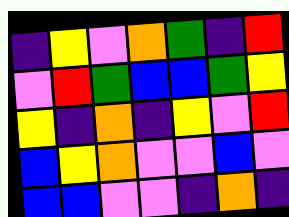[["indigo", "yellow", "violet", "orange", "green", "indigo", "red"], ["violet", "red", "green", "blue", "blue", "green", "yellow"], ["yellow", "indigo", "orange", "indigo", "yellow", "violet", "red"], ["blue", "yellow", "orange", "violet", "violet", "blue", "violet"], ["blue", "blue", "violet", "violet", "indigo", "orange", "indigo"]]